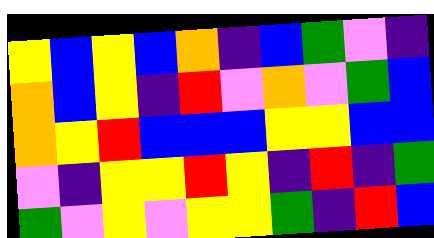[["yellow", "blue", "yellow", "blue", "orange", "indigo", "blue", "green", "violet", "indigo"], ["orange", "blue", "yellow", "indigo", "red", "violet", "orange", "violet", "green", "blue"], ["orange", "yellow", "red", "blue", "blue", "blue", "yellow", "yellow", "blue", "blue"], ["violet", "indigo", "yellow", "yellow", "red", "yellow", "indigo", "red", "indigo", "green"], ["green", "violet", "yellow", "violet", "yellow", "yellow", "green", "indigo", "red", "blue"]]